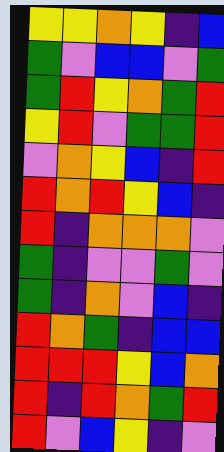[["yellow", "yellow", "orange", "yellow", "indigo", "blue"], ["green", "violet", "blue", "blue", "violet", "green"], ["green", "red", "yellow", "orange", "green", "red"], ["yellow", "red", "violet", "green", "green", "red"], ["violet", "orange", "yellow", "blue", "indigo", "red"], ["red", "orange", "red", "yellow", "blue", "indigo"], ["red", "indigo", "orange", "orange", "orange", "violet"], ["green", "indigo", "violet", "violet", "green", "violet"], ["green", "indigo", "orange", "violet", "blue", "indigo"], ["red", "orange", "green", "indigo", "blue", "blue"], ["red", "red", "red", "yellow", "blue", "orange"], ["red", "indigo", "red", "orange", "green", "red"], ["red", "violet", "blue", "yellow", "indigo", "violet"]]